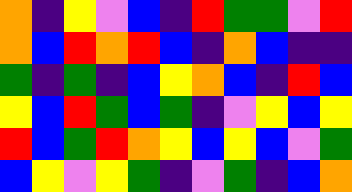[["orange", "indigo", "yellow", "violet", "blue", "indigo", "red", "green", "green", "violet", "red"], ["orange", "blue", "red", "orange", "red", "blue", "indigo", "orange", "blue", "indigo", "indigo"], ["green", "indigo", "green", "indigo", "blue", "yellow", "orange", "blue", "indigo", "red", "blue"], ["yellow", "blue", "red", "green", "blue", "green", "indigo", "violet", "yellow", "blue", "yellow"], ["red", "blue", "green", "red", "orange", "yellow", "blue", "yellow", "blue", "violet", "green"], ["blue", "yellow", "violet", "yellow", "green", "indigo", "violet", "green", "indigo", "blue", "orange"]]